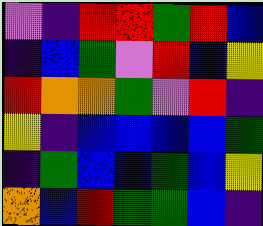[["violet", "indigo", "red", "red", "green", "red", "blue"], ["indigo", "blue", "green", "violet", "red", "blue", "yellow"], ["red", "orange", "orange", "green", "violet", "red", "indigo"], ["yellow", "indigo", "blue", "blue", "blue", "blue", "green"], ["indigo", "green", "blue", "blue", "green", "blue", "yellow"], ["orange", "blue", "red", "green", "green", "blue", "indigo"]]